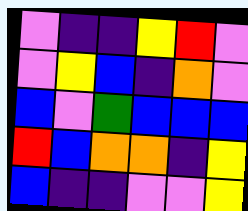[["violet", "indigo", "indigo", "yellow", "red", "violet"], ["violet", "yellow", "blue", "indigo", "orange", "violet"], ["blue", "violet", "green", "blue", "blue", "blue"], ["red", "blue", "orange", "orange", "indigo", "yellow"], ["blue", "indigo", "indigo", "violet", "violet", "yellow"]]